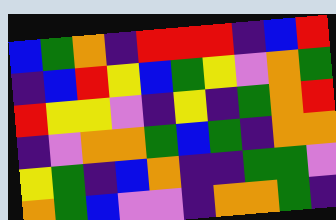[["blue", "green", "orange", "indigo", "red", "red", "red", "indigo", "blue", "red"], ["indigo", "blue", "red", "yellow", "blue", "green", "yellow", "violet", "orange", "green"], ["red", "yellow", "yellow", "violet", "indigo", "yellow", "indigo", "green", "orange", "red"], ["indigo", "violet", "orange", "orange", "green", "blue", "green", "indigo", "orange", "orange"], ["yellow", "green", "indigo", "blue", "orange", "indigo", "indigo", "green", "green", "violet"], ["orange", "green", "blue", "violet", "violet", "indigo", "orange", "orange", "green", "indigo"]]